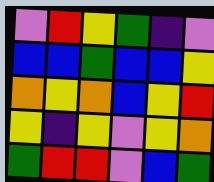[["violet", "red", "yellow", "green", "indigo", "violet"], ["blue", "blue", "green", "blue", "blue", "yellow"], ["orange", "yellow", "orange", "blue", "yellow", "red"], ["yellow", "indigo", "yellow", "violet", "yellow", "orange"], ["green", "red", "red", "violet", "blue", "green"]]